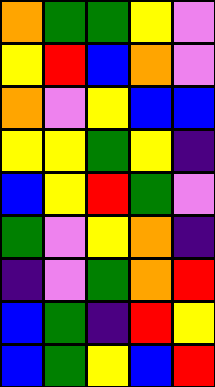[["orange", "green", "green", "yellow", "violet"], ["yellow", "red", "blue", "orange", "violet"], ["orange", "violet", "yellow", "blue", "blue"], ["yellow", "yellow", "green", "yellow", "indigo"], ["blue", "yellow", "red", "green", "violet"], ["green", "violet", "yellow", "orange", "indigo"], ["indigo", "violet", "green", "orange", "red"], ["blue", "green", "indigo", "red", "yellow"], ["blue", "green", "yellow", "blue", "red"]]